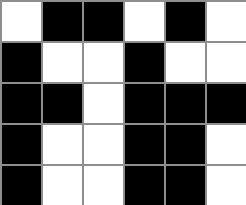[["white", "black", "black", "white", "black", "white"], ["black", "white", "white", "black", "white", "white"], ["black", "black", "white", "black", "black", "black"], ["black", "white", "white", "black", "black", "white"], ["black", "white", "white", "black", "black", "white"]]